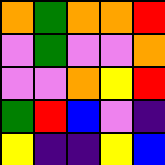[["orange", "green", "orange", "orange", "red"], ["violet", "green", "violet", "violet", "orange"], ["violet", "violet", "orange", "yellow", "red"], ["green", "red", "blue", "violet", "indigo"], ["yellow", "indigo", "indigo", "yellow", "blue"]]